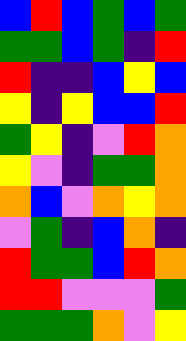[["blue", "red", "blue", "green", "blue", "green"], ["green", "green", "blue", "green", "indigo", "red"], ["red", "indigo", "indigo", "blue", "yellow", "blue"], ["yellow", "indigo", "yellow", "blue", "blue", "red"], ["green", "yellow", "indigo", "violet", "red", "orange"], ["yellow", "violet", "indigo", "green", "green", "orange"], ["orange", "blue", "violet", "orange", "yellow", "orange"], ["violet", "green", "indigo", "blue", "orange", "indigo"], ["red", "green", "green", "blue", "red", "orange"], ["red", "red", "violet", "violet", "violet", "green"], ["green", "green", "green", "orange", "violet", "yellow"]]